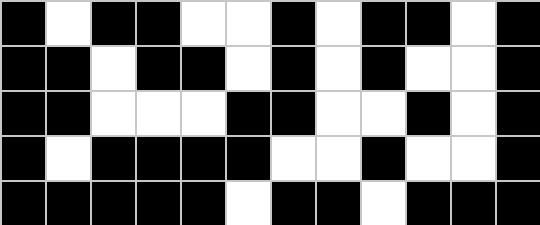[["black", "white", "black", "black", "white", "white", "black", "white", "black", "black", "white", "black"], ["black", "black", "white", "black", "black", "white", "black", "white", "black", "white", "white", "black"], ["black", "black", "white", "white", "white", "black", "black", "white", "white", "black", "white", "black"], ["black", "white", "black", "black", "black", "black", "white", "white", "black", "white", "white", "black"], ["black", "black", "black", "black", "black", "white", "black", "black", "white", "black", "black", "black"]]